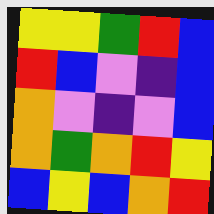[["yellow", "yellow", "green", "red", "blue"], ["red", "blue", "violet", "indigo", "blue"], ["orange", "violet", "indigo", "violet", "blue"], ["orange", "green", "orange", "red", "yellow"], ["blue", "yellow", "blue", "orange", "red"]]